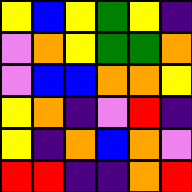[["yellow", "blue", "yellow", "green", "yellow", "indigo"], ["violet", "orange", "yellow", "green", "green", "orange"], ["violet", "blue", "blue", "orange", "orange", "yellow"], ["yellow", "orange", "indigo", "violet", "red", "indigo"], ["yellow", "indigo", "orange", "blue", "orange", "violet"], ["red", "red", "indigo", "indigo", "orange", "red"]]